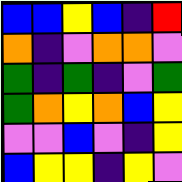[["blue", "blue", "yellow", "blue", "indigo", "red"], ["orange", "indigo", "violet", "orange", "orange", "violet"], ["green", "indigo", "green", "indigo", "violet", "green"], ["green", "orange", "yellow", "orange", "blue", "yellow"], ["violet", "violet", "blue", "violet", "indigo", "yellow"], ["blue", "yellow", "yellow", "indigo", "yellow", "violet"]]